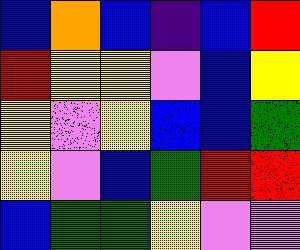[["blue", "orange", "blue", "indigo", "blue", "red"], ["red", "yellow", "yellow", "violet", "blue", "yellow"], ["yellow", "violet", "yellow", "blue", "blue", "green"], ["yellow", "violet", "blue", "green", "red", "red"], ["blue", "green", "green", "yellow", "violet", "violet"]]